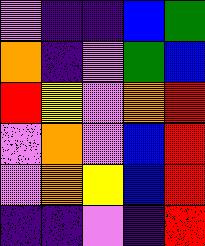[["violet", "indigo", "indigo", "blue", "green"], ["orange", "indigo", "violet", "green", "blue"], ["red", "yellow", "violet", "orange", "red"], ["violet", "orange", "violet", "blue", "red"], ["violet", "orange", "yellow", "blue", "red"], ["indigo", "indigo", "violet", "indigo", "red"]]